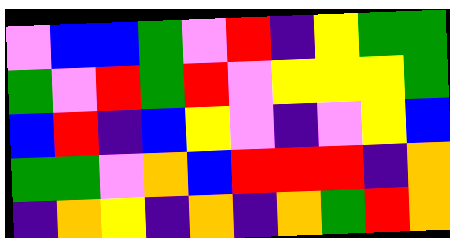[["violet", "blue", "blue", "green", "violet", "red", "indigo", "yellow", "green", "green"], ["green", "violet", "red", "green", "red", "violet", "yellow", "yellow", "yellow", "green"], ["blue", "red", "indigo", "blue", "yellow", "violet", "indigo", "violet", "yellow", "blue"], ["green", "green", "violet", "orange", "blue", "red", "red", "red", "indigo", "orange"], ["indigo", "orange", "yellow", "indigo", "orange", "indigo", "orange", "green", "red", "orange"]]